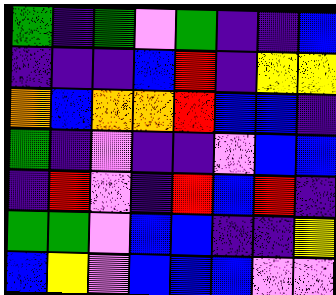[["green", "indigo", "green", "violet", "green", "indigo", "indigo", "blue"], ["indigo", "indigo", "indigo", "blue", "red", "indigo", "yellow", "yellow"], ["orange", "blue", "orange", "orange", "red", "blue", "blue", "indigo"], ["green", "indigo", "violet", "indigo", "indigo", "violet", "blue", "blue"], ["indigo", "red", "violet", "indigo", "red", "blue", "red", "indigo"], ["green", "green", "violet", "blue", "blue", "indigo", "indigo", "yellow"], ["blue", "yellow", "violet", "blue", "blue", "blue", "violet", "violet"]]